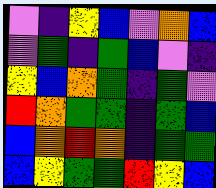[["violet", "indigo", "yellow", "blue", "violet", "orange", "blue"], ["violet", "green", "indigo", "green", "blue", "violet", "indigo"], ["yellow", "blue", "orange", "green", "indigo", "green", "violet"], ["red", "orange", "green", "green", "indigo", "green", "blue"], ["blue", "orange", "red", "orange", "indigo", "green", "green"], ["blue", "yellow", "green", "green", "red", "yellow", "blue"]]